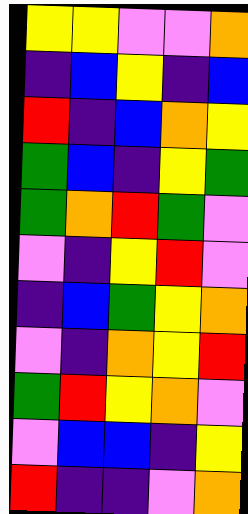[["yellow", "yellow", "violet", "violet", "orange"], ["indigo", "blue", "yellow", "indigo", "blue"], ["red", "indigo", "blue", "orange", "yellow"], ["green", "blue", "indigo", "yellow", "green"], ["green", "orange", "red", "green", "violet"], ["violet", "indigo", "yellow", "red", "violet"], ["indigo", "blue", "green", "yellow", "orange"], ["violet", "indigo", "orange", "yellow", "red"], ["green", "red", "yellow", "orange", "violet"], ["violet", "blue", "blue", "indigo", "yellow"], ["red", "indigo", "indigo", "violet", "orange"]]